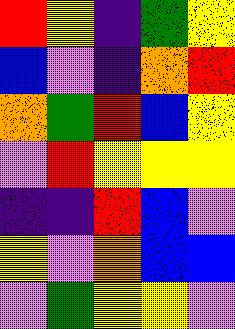[["red", "yellow", "indigo", "green", "yellow"], ["blue", "violet", "indigo", "orange", "red"], ["orange", "green", "red", "blue", "yellow"], ["violet", "red", "yellow", "yellow", "yellow"], ["indigo", "indigo", "red", "blue", "violet"], ["yellow", "violet", "orange", "blue", "blue"], ["violet", "green", "yellow", "yellow", "violet"]]